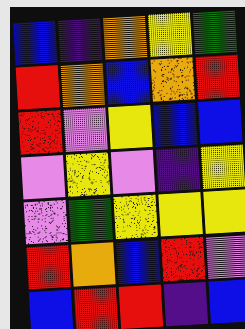[["blue", "indigo", "orange", "yellow", "green"], ["red", "orange", "blue", "orange", "red"], ["red", "violet", "yellow", "blue", "blue"], ["violet", "yellow", "violet", "indigo", "yellow"], ["violet", "green", "yellow", "yellow", "yellow"], ["red", "orange", "blue", "red", "violet"], ["blue", "red", "red", "indigo", "blue"]]